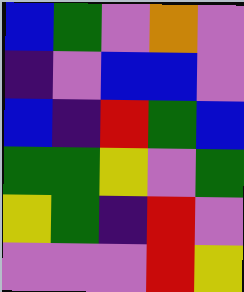[["blue", "green", "violet", "orange", "violet"], ["indigo", "violet", "blue", "blue", "violet"], ["blue", "indigo", "red", "green", "blue"], ["green", "green", "yellow", "violet", "green"], ["yellow", "green", "indigo", "red", "violet"], ["violet", "violet", "violet", "red", "yellow"]]